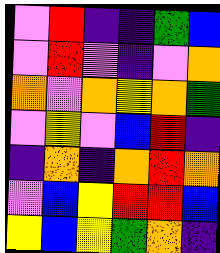[["violet", "red", "indigo", "indigo", "green", "blue"], ["violet", "red", "violet", "indigo", "violet", "orange"], ["orange", "violet", "orange", "yellow", "orange", "green"], ["violet", "yellow", "violet", "blue", "red", "indigo"], ["indigo", "orange", "indigo", "orange", "red", "orange"], ["violet", "blue", "yellow", "red", "red", "blue"], ["yellow", "blue", "yellow", "green", "orange", "indigo"]]